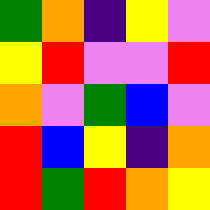[["green", "orange", "indigo", "yellow", "violet"], ["yellow", "red", "violet", "violet", "red"], ["orange", "violet", "green", "blue", "violet"], ["red", "blue", "yellow", "indigo", "orange"], ["red", "green", "red", "orange", "yellow"]]